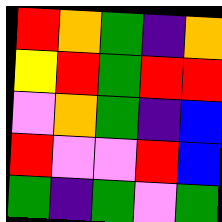[["red", "orange", "green", "indigo", "orange"], ["yellow", "red", "green", "red", "red"], ["violet", "orange", "green", "indigo", "blue"], ["red", "violet", "violet", "red", "blue"], ["green", "indigo", "green", "violet", "green"]]